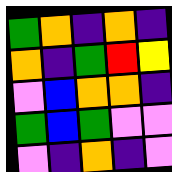[["green", "orange", "indigo", "orange", "indigo"], ["orange", "indigo", "green", "red", "yellow"], ["violet", "blue", "orange", "orange", "indigo"], ["green", "blue", "green", "violet", "violet"], ["violet", "indigo", "orange", "indigo", "violet"]]